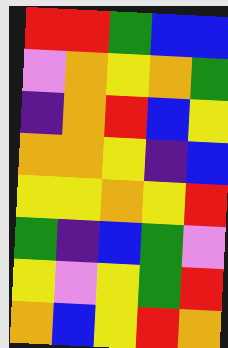[["red", "red", "green", "blue", "blue"], ["violet", "orange", "yellow", "orange", "green"], ["indigo", "orange", "red", "blue", "yellow"], ["orange", "orange", "yellow", "indigo", "blue"], ["yellow", "yellow", "orange", "yellow", "red"], ["green", "indigo", "blue", "green", "violet"], ["yellow", "violet", "yellow", "green", "red"], ["orange", "blue", "yellow", "red", "orange"]]